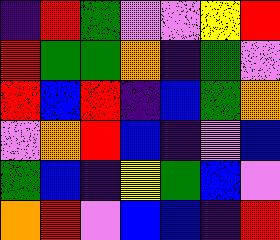[["indigo", "red", "green", "violet", "violet", "yellow", "red"], ["red", "green", "green", "orange", "indigo", "green", "violet"], ["red", "blue", "red", "indigo", "blue", "green", "orange"], ["violet", "orange", "red", "blue", "indigo", "violet", "blue"], ["green", "blue", "indigo", "yellow", "green", "blue", "violet"], ["orange", "red", "violet", "blue", "blue", "indigo", "red"]]